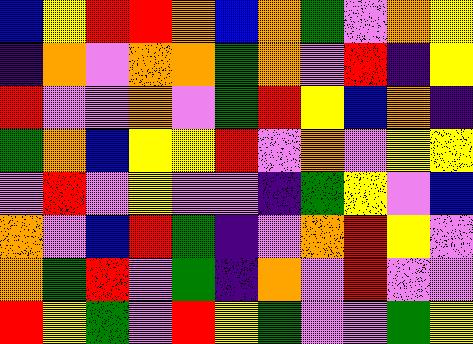[["blue", "yellow", "red", "red", "orange", "blue", "orange", "green", "violet", "orange", "yellow"], ["indigo", "orange", "violet", "orange", "orange", "green", "orange", "violet", "red", "indigo", "yellow"], ["red", "violet", "violet", "orange", "violet", "green", "red", "yellow", "blue", "orange", "indigo"], ["green", "orange", "blue", "yellow", "yellow", "red", "violet", "orange", "violet", "yellow", "yellow"], ["violet", "red", "violet", "yellow", "violet", "violet", "indigo", "green", "yellow", "violet", "blue"], ["orange", "violet", "blue", "red", "green", "indigo", "violet", "orange", "red", "yellow", "violet"], ["orange", "green", "red", "violet", "green", "indigo", "orange", "violet", "red", "violet", "violet"], ["red", "yellow", "green", "violet", "red", "yellow", "green", "violet", "violet", "green", "yellow"]]